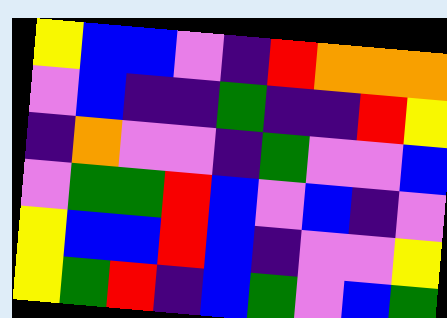[["yellow", "blue", "blue", "violet", "indigo", "red", "orange", "orange", "orange"], ["violet", "blue", "indigo", "indigo", "green", "indigo", "indigo", "red", "yellow"], ["indigo", "orange", "violet", "violet", "indigo", "green", "violet", "violet", "blue"], ["violet", "green", "green", "red", "blue", "violet", "blue", "indigo", "violet"], ["yellow", "blue", "blue", "red", "blue", "indigo", "violet", "violet", "yellow"], ["yellow", "green", "red", "indigo", "blue", "green", "violet", "blue", "green"]]